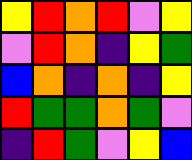[["yellow", "red", "orange", "red", "violet", "yellow"], ["violet", "red", "orange", "indigo", "yellow", "green"], ["blue", "orange", "indigo", "orange", "indigo", "yellow"], ["red", "green", "green", "orange", "green", "violet"], ["indigo", "red", "green", "violet", "yellow", "blue"]]